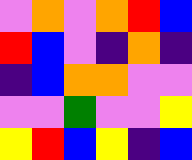[["violet", "orange", "violet", "orange", "red", "blue"], ["red", "blue", "violet", "indigo", "orange", "indigo"], ["indigo", "blue", "orange", "orange", "violet", "violet"], ["violet", "violet", "green", "violet", "violet", "yellow"], ["yellow", "red", "blue", "yellow", "indigo", "blue"]]